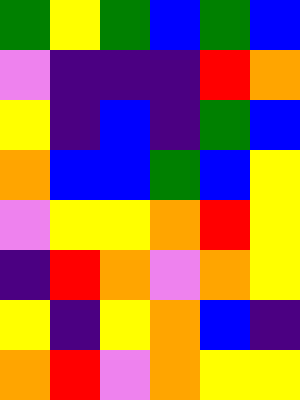[["green", "yellow", "green", "blue", "green", "blue"], ["violet", "indigo", "indigo", "indigo", "red", "orange"], ["yellow", "indigo", "blue", "indigo", "green", "blue"], ["orange", "blue", "blue", "green", "blue", "yellow"], ["violet", "yellow", "yellow", "orange", "red", "yellow"], ["indigo", "red", "orange", "violet", "orange", "yellow"], ["yellow", "indigo", "yellow", "orange", "blue", "indigo"], ["orange", "red", "violet", "orange", "yellow", "yellow"]]